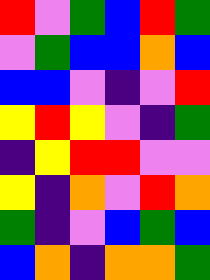[["red", "violet", "green", "blue", "red", "green"], ["violet", "green", "blue", "blue", "orange", "blue"], ["blue", "blue", "violet", "indigo", "violet", "red"], ["yellow", "red", "yellow", "violet", "indigo", "green"], ["indigo", "yellow", "red", "red", "violet", "violet"], ["yellow", "indigo", "orange", "violet", "red", "orange"], ["green", "indigo", "violet", "blue", "green", "blue"], ["blue", "orange", "indigo", "orange", "orange", "green"]]